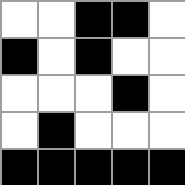[["white", "white", "black", "black", "white"], ["black", "white", "black", "white", "white"], ["white", "white", "white", "black", "white"], ["white", "black", "white", "white", "white"], ["black", "black", "black", "black", "black"]]